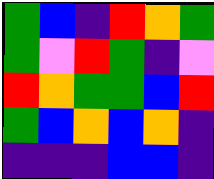[["green", "blue", "indigo", "red", "orange", "green"], ["green", "violet", "red", "green", "indigo", "violet"], ["red", "orange", "green", "green", "blue", "red"], ["green", "blue", "orange", "blue", "orange", "indigo"], ["indigo", "indigo", "indigo", "blue", "blue", "indigo"]]